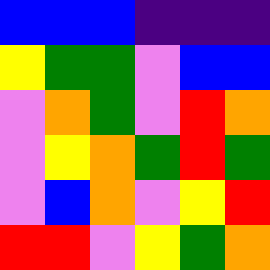[["blue", "blue", "blue", "indigo", "indigo", "indigo"], ["yellow", "green", "green", "violet", "blue", "blue"], ["violet", "orange", "green", "violet", "red", "orange"], ["violet", "yellow", "orange", "green", "red", "green"], ["violet", "blue", "orange", "violet", "yellow", "red"], ["red", "red", "violet", "yellow", "green", "orange"]]